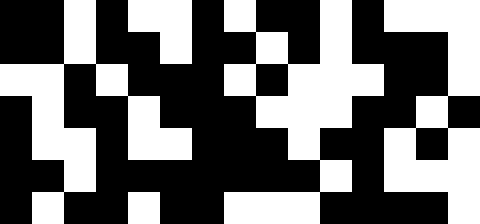[["black", "black", "white", "black", "white", "white", "black", "white", "black", "black", "white", "black", "white", "white", "white"], ["black", "black", "white", "black", "black", "white", "black", "black", "white", "black", "white", "black", "black", "black", "white"], ["white", "white", "black", "white", "black", "black", "black", "white", "black", "white", "white", "white", "black", "black", "white"], ["black", "white", "black", "black", "white", "black", "black", "black", "white", "white", "white", "black", "black", "white", "black"], ["black", "white", "white", "black", "white", "white", "black", "black", "black", "white", "black", "black", "white", "black", "white"], ["black", "black", "white", "black", "black", "black", "black", "black", "black", "black", "white", "black", "white", "white", "white"], ["black", "white", "black", "black", "white", "black", "black", "white", "white", "white", "black", "black", "black", "black", "white"]]